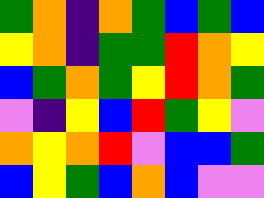[["green", "orange", "indigo", "orange", "green", "blue", "green", "blue"], ["yellow", "orange", "indigo", "green", "green", "red", "orange", "yellow"], ["blue", "green", "orange", "green", "yellow", "red", "orange", "green"], ["violet", "indigo", "yellow", "blue", "red", "green", "yellow", "violet"], ["orange", "yellow", "orange", "red", "violet", "blue", "blue", "green"], ["blue", "yellow", "green", "blue", "orange", "blue", "violet", "violet"]]